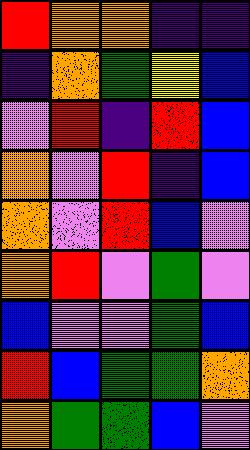[["red", "orange", "orange", "indigo", "indigo"], ["indigo", "orange", "green", "yellow", "blue"], ["violet", "red", "indigo", "red", "blue"], ["orange", "violet", "red", "indigo", "blue"], ["orange", "violet", "red", "blue", "violet"], ["orange", "red", "violet", "green", "violet"], ["blue", "violet", "violet", "green", "blue"], ["red", "blue", "green", "green", "orange"], ["orange", "green", "green", "blue", "violet"]]